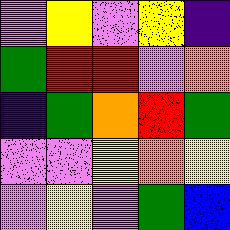[["violet", "yellow", "violet", "yellow", "indigo"], ["green", "red", "red", "violet", "orange"], ["indigo", "green", "orange", "red", "green"], ["violet", "violet", "yellow", "orange", "yellow"], ["violet", "yellow", "violet", "green", "blue"]]